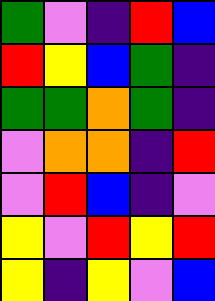[["green", "violet", "indigo", "red", "blue"], ["red", "yellow", "blue", "green", "indigo"], ["green", "green", "orange", "green", "indigo"], ["violet", "orange", "orange", "indigo", "red"], ["violet", "red", "blue", "indigo", "violet"], ["yellow", "violet", "red", "yellow", "red"], ["yellow", "indigo", "yellow", "violet", "blue"]]